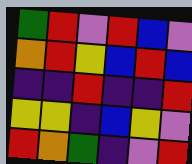[["green", "red", "violet", "red", "blue", "violet"], ["orange", "red", "yellow", "blue", "red", "blue"], ["indigo", "indigo", "red", "indigo", "indigo", "red"], ["yellow", "yellow", "indigo", "blue", "yellow", "violet"], ["red", "orange", "green", "indigo", "violet", "red"]]